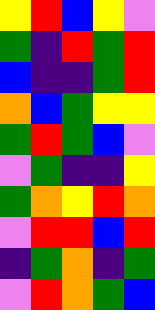[["yellow", "red", "blue", "yellow", "violet"], ["green", "indigo", "red", "green", "red"], ["blue", "indigo", "indigo", "green", "red"], ["orange", "blue", "green", "yellow", "yellow"], ["green", "red", "green", "blue", "violet"], ["violet", "green", "indigo", "indigo", "yellow"], ["green", "orange", "yellow", "red", "orange"], ["violet", "red", "red", "blue", "red"], ["indigo", "green", "orange", "indigo", "green"], ["violet", "red", "orange", "green", "blue"]]